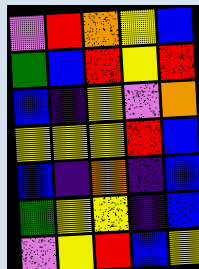[["violet", "red", "orange", "yellow", "blue"], ["green", "blue", "red", "yellow", "red"], ["blue", "indigo", "yellow", "violet", "orange"], ["yellow", "yellow", "yellow", "red", "blue"], ["blue", "indigo", "orange", "indigo", "blue"], ["green", "yellow", "yellow", "indigo", "blue"], ["violet", "yellow", "red", "blue", "yellow"]]